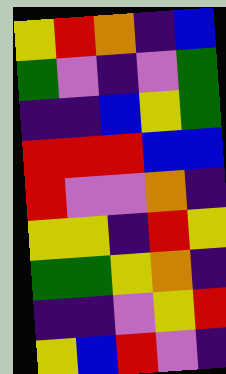[["yellow", "red", "orange", "indigo", "blue"], ["green", "violet", "indigo", "violet", "green"], ["indigo", "indigo", "blue", "yellow", "green"], ["red", "red", "red", "blue", "blue"], ["red", "violet", "violet", "orange", "indigo"], ["yellow", "yellow", "indigo", "red", "yellow"], ["green", "green", "yellow", "orange", "indigo"], ["indigo", "indigo", "violet", "yellow", "red"], ["yellow", "blue", "red", "violet", "indigo"]]